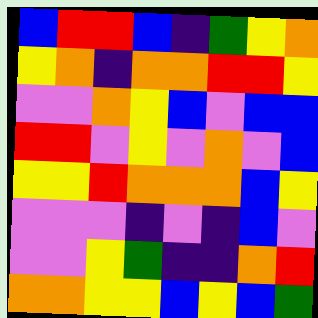[["blue", "red", "red", "blue", "indigo", "green", "yellow", "orange"], ["yellow", "orange", "indigo", "orange", "orange", "red", "red", "yellow"], ["violet", "violet", "orange", "yellow", "blue", "violet", "blue", "blue"], ["red", "red", "violet", "yellow", "violet", "orange", "violet", "blue"], ["yellow", "yellow", "red", "orange", "orange", "orange", "blue", "yellow"], ["violet", "violet", "violet", "indigo", "violet", "indigo", "blue", "violet"], ["violet", "violet", "yellow", "green", "indigo", "indigo", "orange", "red"], ["orange", "orange", "yellow", "yellow", "blue", "yellow", "blue", "green"]]